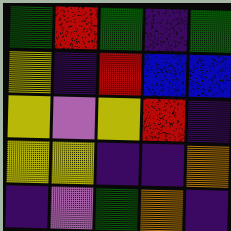[["green", "red", "green", "indigo", "green"], ["yellow", "indigo", "red", "blue", "blue"], ["yellow", "violet", "yellow", "red", "indigo"], ["yellow", "yellow", "indigo", "indigo", "orange"], ["indigo", "violet", "green", "orange", "indigo"]]